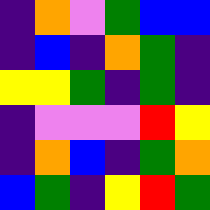[["indigo", "orange", "violet", "green", "blue", "blue"], ["indigo", "blue", "indigo", "orange", "green", "indigo"], ["yellow", "yellow", "green", "indigo", "green", "indigo"], ["indigo", "violet", "violet", "violet", "red", "yellow"], ["indigo", "orange", "blue", "indigo", "green", "orange"], ["blue", "green", "indigo", "yellow", "red", "green"]]